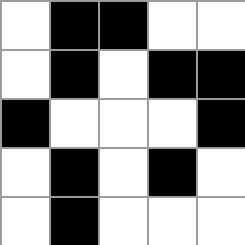[["white", "black", "black", "white", "white"], ["white", "black", "white", "black", "black"], ["black", "white", "white", "white", "black"], ["white", "black", "white", "black", "white"], ["white", "black", "white", "white", "white"]]